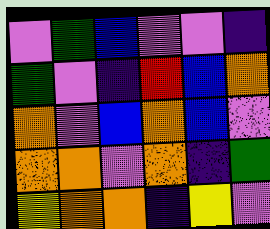[["violet", "green", "blue", "violet", "violet", "indigo"], ["green", "violet", "indigo", "red", "blue", "orange"], ["orange", "violet", "blue", "orange", "blue", "violet"], ["orange", "orange", "violet", "orange", "indigo", "green"], ["yellow", "orange", "orange", "indigo", "yellow", "violet"]]